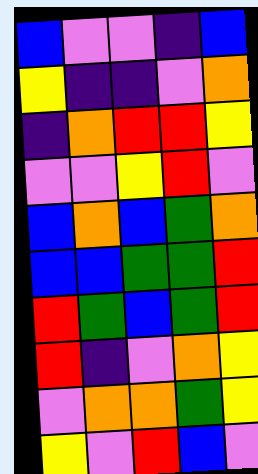[["blue", "violet", "violet", "indigo", "blue"], ["yellow", "indigo", "indigo", "violet", "orange"], ["indigo", "orange", "red", "red", "yellow"], ["violet", "violet", "yellow", "red", "violet"], ["blue", "orange", "blue", "green", "orange"], ["blue", "blue", "green", "green", "red"], ["red", "green", "blue", "green", "red"], ["red", "indigo", "violet", "orange", "yellow"], ["violet", "orange", "orange", "green", "yellow"], ["yellow", "violet", "red", "blue", "violet"]]